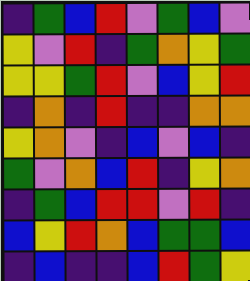[["indigo", "green", "blue", "red", "violet", "green", "blue", "violet"], ["yellow", "violet", "red", "indigo", "green", "orange", "yellow", "green"], ["yellow", "yellow", "green", "red", "violet", "blue", "yellow", "red"], ["indigo", "orange", "indigo", "red", "indigo", "indigo", "orange", "orange"], ["yellow", "orange", "violet", "indigo", "blue", "violet", "blue", "indigo"], ["green", "violet", "orange", "blue", "red", "indigo", "yellow", "orange"], ["indigo", "green", "blue", "red", "red", "violet", "red", "indigo"], ["blue", "yellow", "red", "orange", "blue", "green", "green", "blue"], ["indigo", "blue", "indigo", "indigo", "blue", "red", "green", "yellow"]]